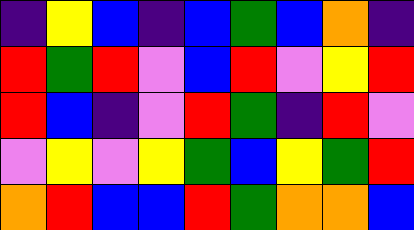[["indigo", "yellow", "blue", "indigo", "blue", "green", "blue", "orange", "indigo"], ["red", "green", "red", "violet", "blue", "red", "violet", "yellow", "red"], ["red", "blue", "indigo", "violet", "red", "green", "indigo", "red", "violet"], ["violet", "yellow", "violet", "yellow", "green", "blue", "yellow", "green", "red"], ["orange", "red", "blue", "blue", "red", "green", "orange", "orange", "blue"]]